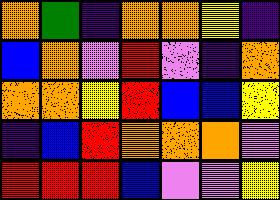[["orange", "green", "indigo", "orange", "orange", "yellow", "indigo"], ["blue", "orange", "violet", "red", "violet", "indigo", "orange"], ["orange", "orange", "yellow", "red", "blue", "blue", "yellow"], ["indigo", "blue", "red", "orange", "orange", "orange", "violet"], ["red", "red", "red", "blue", "violet", "violet", "yellow"]]